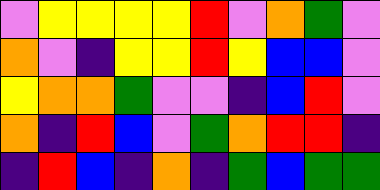[["violet", "yellow", "yellow", "yellow", "yellow", "red", "violet", "orange", "green", "violet"], ["orange", "violet", "indigo", "yellow", "yellow", "red", "yellow", "blue", "blue", "violet"], ["yellow", "orange", "orange", "green", "violet", "violet", "indigo", "blue", "red", "violet"], ["orange", "indigo", "red", "blue", "violet", "green", "orange", "red", "red", "indigo"], ["indigo", "red", "blue", "indigo", "orange", "indigo", "green", "blue", "green", "green"]]